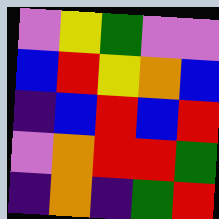[["violet", "yellow", "green", "violet", "violet"], ["blue", "red", "yellow", "orange", "blue"], ["indigo", "blue", "red", "blue", "red"], ["violet", "orange", "red", "red", "green"], ["indigo", "orange", "indigo", "green", "red"]]